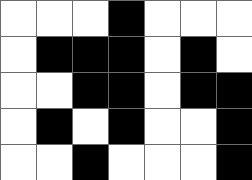[["white", "white", "white", "black", "white", "white", "white"], ["white", "black", "black", "black", "white", "black", "white"], ["white", "white", "black", "black", "white", "black", "black"], ["white", "black", "white", "black", "white", "white", "black"], ["white", "white", "black", "white", "white", "white", "black"]]